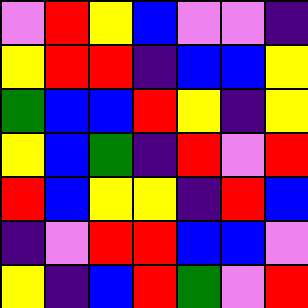[["violet", "red", "yellow", "blue", "violet", "violet", "indigo"], ["yellow", "red", "red", "indigo", "blue", "blue", "yellow"], ["green", "blue", "blue", "red", "yellow", "indigo", "yellow"], ["yellow", "blue", "green", "indigo", "red", "violet", "red"], ["red", "blue", "yellow", "yellow", "indigo", "red", "blue"], ["indigo", "violet", "red", "red", "blue", "blue", "violet"], ["yellow", "indigo", "blue", "red", "green", "violet", "red"]]